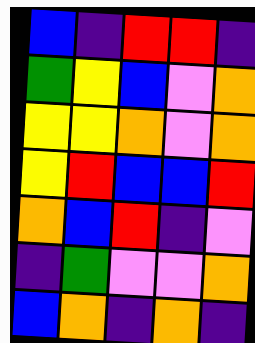[["blue", "indigo", "red", "red", "indigo"], ["green", "yellow", "blue", "violet", "orange"], ["yellow", "yellow", "orange", "violet", "orange"], ["yellow", "red", "blue", "blue", "red"], ["orange", "blue", "red", "indigo", "violet"], ["indigo", "green", "violet", "violet", "orange"], ["blue", "orange", "indigo", "orange", "indigo"]]